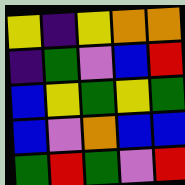[["yellow", "indigo", "yellow", "orange", "orange"], ["indigo", "green", "violet", "blue", "red"], ["blue", "yellow", "green", "yellow", "green"], ["blue", "violet", "orange", "blue", "blue"], ["green", "red", "green", "violet", "red"]]